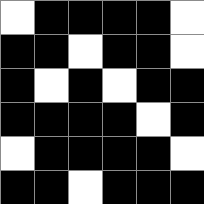[["white", "black", "black", "black", "black", "white"], ["black", "black", "white", "black", "black", "white"], ["black", "white", "black", "white", "black", "black"], ["black", "black", "black", "black", "white", "black"], ["white", "black", "black", "black", "black", "white"], ["black", "black", "white", "black", "black", "black"]]